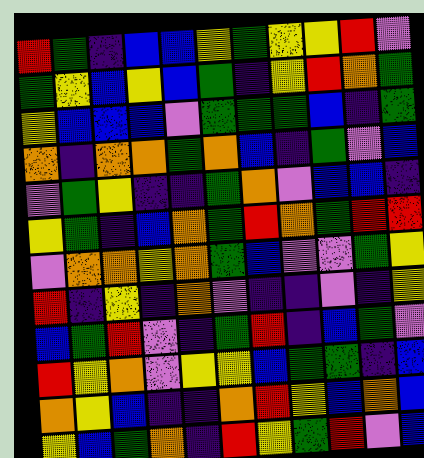[["red", "green", "indigo", "blue", "blue", "yellow", "green", "yellow", "yellow", "red", "violet"], ["green", "yellow", "blue", "yellow", "blue", "green", "indigo", "yellow", "red", "orange", "green"], ["yellow", "blue", "blue", "blue", "violet", "green", "green", "green", "blue", "indigo", "green"], ["orange", "indigo", "orange", "orange", "green", "orange", "blue", "indigo", "green", "violet", "blue"], ["violet", "green", "yellow", "indigo", "indigo", "green", "orange", "violet", "blue", "blue", "indigo"], ["yellow", "green", "indigo", "blue", "orange", "green", "red", "orange", "green", "red", "red"], ["violet", "orange", "orange", "yellow", "orange", "green", "blue", "violet", "violet", "green", "yellow"], ["red", "indigo", "yellow", "indigo", "orange", "violet", "indigo", "indigo", "violet", "indigo", "yellow"], ["blue", "green", "red", "violet", "indigo", "green", "red", "indigo", "blue", "green", "violet"], ["red", "yellow", "orange", "violet", "yellow", "yellow", "blue", "green", "green", "indigo", "blue"], ["orange", "yellow", "blue", "indigo", "indigo", "orange", "red", "yellow", "blue", "orange", "blue"], ["yellow", "blue", "green", "orange", "indigo", "red", "yellow", "green", "red", "violet", "blue"]]